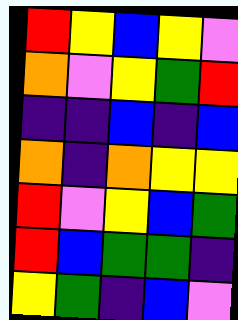[["red", "yellow", "blue", "yellow", "violet"], ["orange", "violet", "yellow", "green", "red"], ["indigo", "indigo", "blue", "indigo", "blue"], ["orange", "indigo", "orange", "yellow", "yellow"], ["red", "violet", "yellow", "blue", "green"], ["red", "blue", "green", "green", "indigo"], ["yellow", "green", "indigo", "blue", "violet"]]